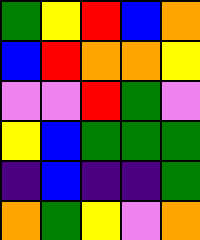[["green", "yellow", "red", "blue", "orange"], ["blue", "red", "orange", "orange", "yellow"], ["violet", "violet", "red", "green", "violet"], ["yellow", "blue", "green", "green", "green"], ["indigo", "blue", "indigo", "indigo", "green"], ["orange", "green", "yellow", "violet", "orange"]]